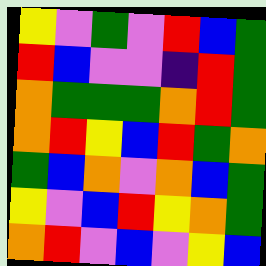[["yellow", "violet", "green", "violet", "red", "blue", "green"], ["red", "blue", "violet", "violet", "indigo", "red", "green"], ["orange", "green", "green", "green", "orange", "red", "green"], ["orange", "red", "yellow", "blue", "red", "green", "orange"], ["green", "blue", "orange", "violet", "orange", "blue", "green"], ["yellow", "violet", "blue", "red", "yellow", "orange", "green"], ["orange", "red", "violet", "blue", "violet", "yellow", "blue"]]